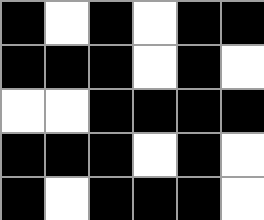[["black", "white", "black", "white", "black", "black"], ["black", "black", "black", "white", "black", "white"], ["white", "white", "black", "black", "black", "black"], ["black", "black", "black", "white", "black", "white"], ["black", "white", "black", "black", "black", "white"]]